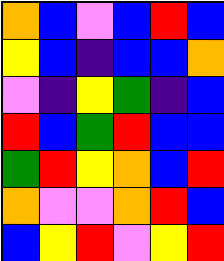[["orange", "blue", "violet", "blue", "red", "blue"], ["yellow", "blue", "indigo", "blue", "blue", "orange"], ["violet", "indigo", "yellow", "green", "indigo", "blue"], ["red", "blue", "green", "red", "blue", "blue"], ["green", "red", "yellow", "orange", "blue", "red"], ["orange", "violet", "violet", "orange", "red", "blue"], ["blue", "yellow", "red", "violet", "yellow", "red"]]